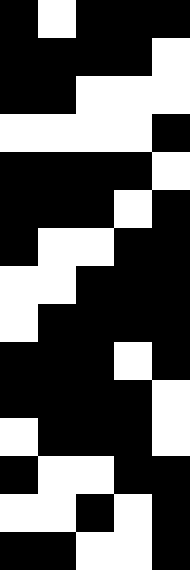[["black", "white", "black", "black", "black"], ["black", "black", "black", "black", "white"], ["black", "black", "white", "white", "white"], ["white", "white", "white", "white", "black"], ["black", "black", "black", "black", "white"], ["black", "black", "black", "white", "black"], ["black", "white", "white", "black", "black"], ["white", "white", "black", "black", "black"], ["white", "black", "black", "black", "black"], ["black", "black", "black", "white", "black"], ["black", "black", "black", "black", "white"], ["white", "black", "black", "black", "white"], ["black", "white", "white", "black", "black"], ["white", "white", "black", "white", "black"], ["black", "black", "white", "white", "black"]]